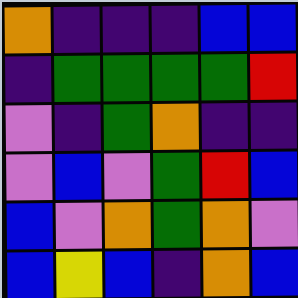[["orange", "indigo", "indigo", "indigo", "blue", "blue"], ["indigo", "green", "green", "green", "green", "red"], ["violet", "indigo", "green", "orange", "indigo", "indigo"], ["violet", "blue", "violet", "green", "red", "blue"], ["blue", "violet", "orange", "green", "orange", "violet"], ["blue", "yellow", "blue", "indigo", "orange", "blue"]]